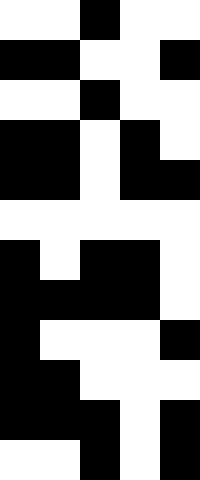[["white", "white", "black", "white", "white"], ["black", "black", "white", "white", "black"], ["white", "white", "black", "white", "white"], ["black", "black", "white", "black", "white"], ["black", "black", "white", "black", "black"], ["white", "white", "white", "white", "white"], ["black", "white", "black", "black", "white"], ["black", "black", "black", "black", "white"], ["black", "white", "white", "white", "black"], ["black", "black", "white", "white", "white"], ["black", "black", "black", "white", "black"], ["white", "white", "black", "white", "black"]]